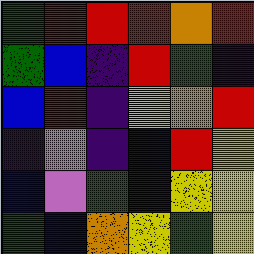[["green", "red", "red", "red", "orange", "red"], ["green", "blue", "indigo", "red", "green", "indigo"], ["blue", "red", "indigo", "yellow", "orange", "red"], ["indigo", "violet", "indigo", "blue", "red", "yellow"], ["blue", "violet", "green", "indigo", "yellow", "yellow"], ["green", "blue", "orange", "yellow", "green", "yellow"]]